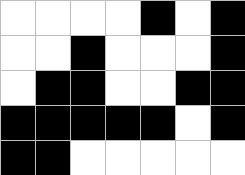[["white", "white", "white", "white", "black", "white", "black"], ["white", "white", "black", "white", "white", "white", "black"], ["white", "black", "black", "white", "white", "black", "black"], ["black", "black", "black", "black", "black", "white", "black"], ["black", "black", "white", "white", "white", "white", "white"]]